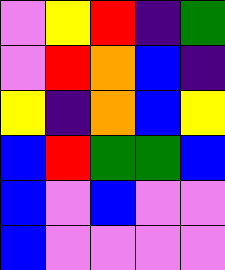[["violet", "yellow", "red", "indigo", "green"], ["violet", "red", "orange", "blue", "indigo"], ["yellow", "indigo", "orange", "blue", "yellow"], ["blue", "red", "green", "green", "blue"], ["blue", "violet", "blue", "violet", "violet"], ["blue", "violet", "violet", "violet", "violet"]]